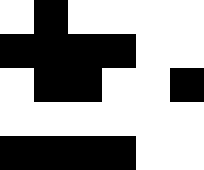[["white", "black", "white", "white", "white", "white"], ["black", "black", "black", "black", "white", "white"], ["white", "black", "black", "white", "white", "black"], ["white", "white", "white", "white", "white", "white"], ["black", "black", "black", "black", "white", "white"]]